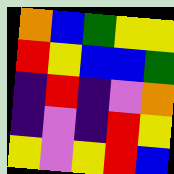[["orange", "blue", "green", "yellow", "yellow"], ["red", "yellow", "blue", "blue", "green"], ["indigo", "red", "indigo", "violet", "orange"], ["indigo", "violet", "indigo", "red", "yellow"], ["yellow", "violet", "yellow", "red", "blue"]]